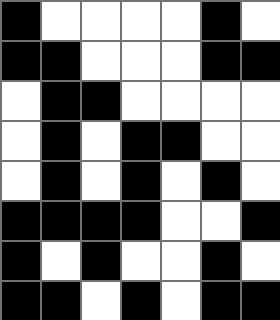[["black", "white", "white", "white", "white", "black", "white"], ["black", "black", "white", "white", "white", "black", "black"], ["white", "black", "black", "white", "white", "white", "white"], ["white", "black", "white", "black", "black", "white", "white"], ["white", "black", "white", "black", "white", "black", "white"], ["black", "black", "black", "black", "white", "white", "black"], ["black", "white", "black", "white", "white", "black", "white"], ["black", "black", "white", "black", "white", "black", "black"]]